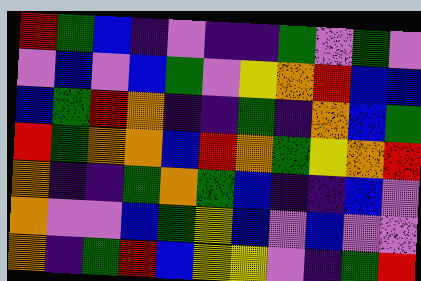[["red", "green", "blue", "indigo", "violet", "indigo", "indigo", "green", "violet", "green", "violet"], ["violet", "blue", "violet", "blue", "green", "violet", "yellow", "orange", "red", "blue", "blue"], ["blue", "green", "red", "orange", "indigo", "indigo", "green", "indigo", "orange", "blue", "green"], ["red", "green", "orange", "orange", "blue", "red", "orange", "green", "yellow", "orange", "red"], ["orange", "indigo", "indigo", "green", "orange", "green", "blue", "indigo", "indigo", "blue", "violet"], ["orange", "violet", "violet", "blue", "green", "yellow", "blue", "violet", "blue", "violet", "violet"], ["orange", "indigo", "green", "red", "blue", "yellow", "yellow", "violet", "indigo", "green", "red"]]